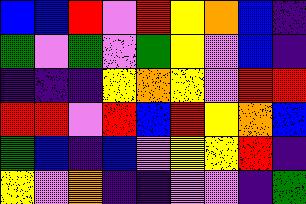[["blue", "blue", "red", "violet", "red", "yellow", "orange", "blue", "indigo"], ["green", "violet", "green", "violet", "green", "yellow", "violet", "blue", "indigo"], ["indigo", "indigo", "indigo", "yellow", "orange", "yellow", "violet", "red", "red"], ["red", "red", "violet", "red", "blue", "red", "yellow", "orange", "blue"], ["green", "blue", "indigo", "blue", "violet", "yellow", "yellow", "red", "indigo"], ["yellow", "violet", "orange", "indigo", "indigo", "violet", "violet", "indigo", "green"]]